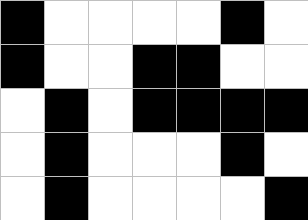[["black", "white", "white", "white", "white", "black", "white"], ["black", "white", "white", "black", "black", "white", "white"], ["white", "black", "white", "black", "black", "black", "black"], ["white", "black", "white", "white", "white", "black", "white"], ["white", "black", "white", "white", "white", "white", "black"]]